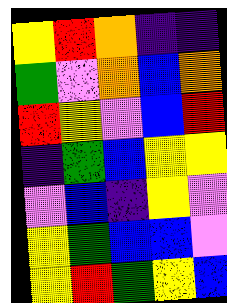[["yellow", "red", "orange", "indigo", "indigo"], ["green", "violet", "orange", "blue", "orange"], ["red", "yellow", "violet", "blue", "red"], ["indigo", "green", "blue", "yellow", "yellow"], ["violet", "blue", "indigo", "yellow", "violet"], ["yellow", "green", "blue", "blue", "violet"], ["yellow", "red", "green", "yellow", "blue"]]